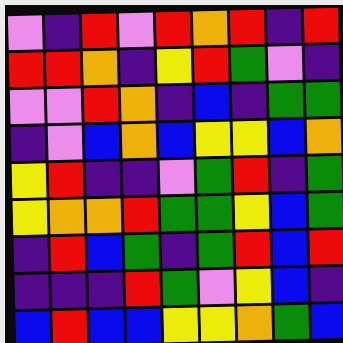[["violet", "indigo", "red", "violet", "red", "orange", "red", "indigo", "red"], ["red", "red", "orange", "indigo", "yellow", "red", "green", "violet", "indigo"], ["violet", "violet", "red", "orange", "indigo", "blue", "indigo", "green", "green"], ["indigo", "violet", "blue", "orange", "blue", "yellow", "yellow", "blue", "orange"], ["yellow", "red", "indigo", "indigo", "violet", "green", "red", "indigo", "green"], ["yellow", "orange", "orange", "red", "green", "green", "yellow", "blue", "green"], ["indigo", "red", "blue", "green", "indigo", "green", "red", "blue", "red"], ["indigo", "indigo", "indigo", "red", "green", "violet", "yellow", "blue", "indigo"], ["blue", "red", "blue", "blue", "yellow", "yellow", "orange", "green", "blue"]]